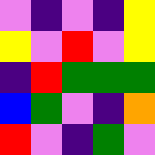[["violet", "indigo", "violet", "indigo", "yellow"], ["yellow", "violet", "red", "violet", "yellow"], ["indigo", "red", "green", "green", "green"], ["blue", "green", "violet", "indigo", "orange"], ["red", "violet", "indigo", "green", "violet"]]